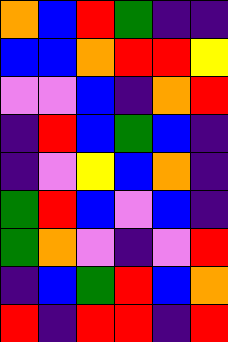[["orange", "blue", "red", "green", "indigo", "indigo"], ["blue", "blue", "orange", "red", "red", "yellow"], ["violet", "violet", "blue", "indigo", "orange", "red"], ["indigo", "red", "blue", "green", "blue", "indigo"], ["indigo", "violet", "yellow", "blue", "orange", "indigo"], ["green", "red", "blue", "violet", "blue", "indigo"], ["green", "orange", "violet", "indigo", "violet", "red"], ["indigo", "blue", "green", "red", "blue", "orange"], ["red", "indigo", "red", "red", "indigo", "red"]]